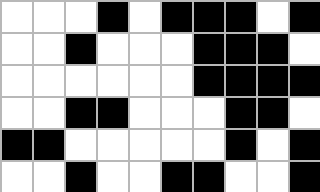[["white", "white", "white", "black", "white", "black", "black", "black", "white", "black"], ["white", "white", "black", "white", "white", "white", "black", "black", "black", "white"], ["white", "white", "white", "white", "white", "white", "black", "black", "black", "black"], ["white", "white", "black", "black", "white", "white", "white", "black", "black", "white"], ["black", "black", "white", "white", "white", "white", "white", "black", "white", "black"], ["white", "white", "black", "white", "white", "black", "black", "white", "white", "black"]]